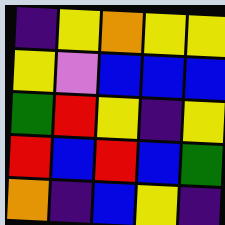[["indigo", "yellow", "orange", "yellow", "yellow"], ["yellow", "violet", "blue", "blue", "blue"], ["green", "red", "yellow", "indigo", "yellow"], ["red", "blue", "red", "blue", "green"], ["orange", "indigo", "blue", "yellow", "indigo"]]